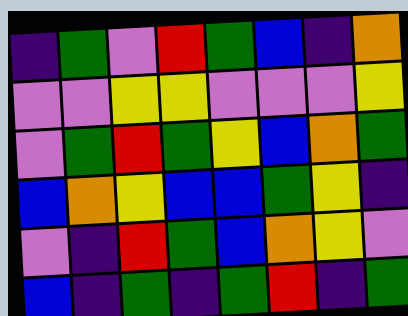[["indigo", "green", "violet", "red", "green", "blue", "indigo", "orange"], ["violet", "violet", "yellow", "yellow", "violet", "violet", "violet", "yellow"], ["violet", "green", "red", "green", "yellow", "blue", "orange", "green"], ["blue", "orange", "yellow", "blue", "blue", "green", "yellow", "indigo"], ["violet", "indigo", "red", "green", "blue", "orange", "yellow", "violet"], ["blue", "indigo", "green", "indigo", "green", "red", "indigo", "green"]]